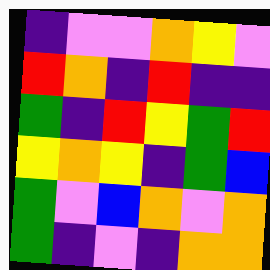[["indigo", "violet", "violet", "orange", "yellow", "violet"], ["red", "orange", "indigo", "red", "indigo", "indigo"], ["green", "indigo", "red", "yellow", "green", "red"], ["yellow", "orange", "yellow", "indigo", "green", "blue"], ["green", "violet", "blue", "orange", "violet", "orange"], ["green", "indigo", "violet", "indigo", "orange", "orange"]]